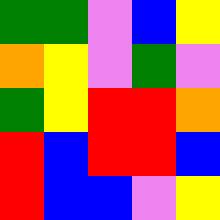[["green", "green", "violet", "blue", "yellow"], ["orange", "yellow", "violet", "green", "violet"], ["green", "yellow", "red", "red", "orange"], ["red", "blue", "red", "red", "blue"], ["red", "blue", "blue", "violet", "yellow"]]